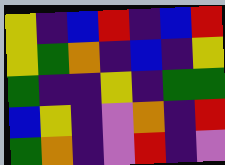[["yellow", "indigo", "blue", "red", "indigo", "blue", "red"], ["yellow", "green", "orange", "indigo", "blue", "indigo", "yellow"], ["green", "indigo", "indigo", "yellow", "indigo", "green", "green"], ["blue", "yellow", "indigo", "violet", "orange", "indigo", "red"], ["green", "orange", "indigo", "violet", "red", "indigo", "violet"]]